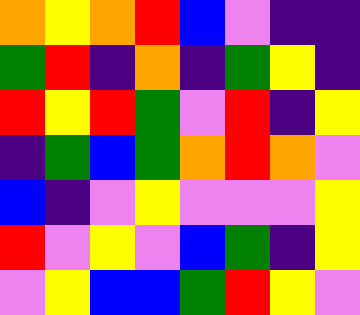[["orange", "yellow", "orange", "red", "blue", "violet", "indigo", "indigo"], ["green", "red", "indigo", "orange", "indigo", "green", "yellow", "indigo"], ["red", "yellow", "red", "green", "violet", "red", "indigo", "yellow"], ["indigo", "green", "blue", "green", "orange", "red", "orange", "violet"], ["blue", "indigo", "violet", "yellow", "violet", "violet", "violet", "yellow"], ["red", "violet", "yellow", "violet", "blue", "green", "indigo", "yellow"], ["violet", "yellow", "blue", "blue", "green", "red", "yellow", "violet"]]